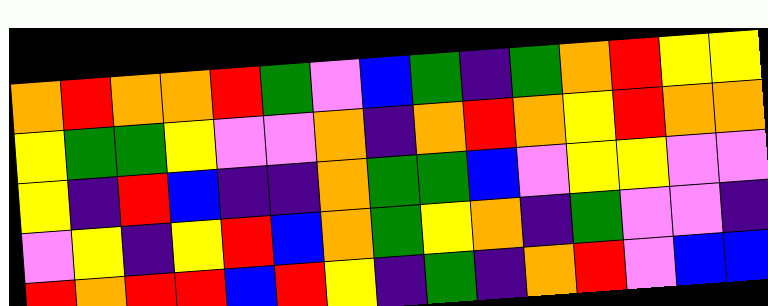[["orange", "red", "orange", "orange", "red", "green", "violet", "blue", "green", "indigo", "green", "orange", "red", "yellow", "yellow"], ["yellow", "green", "green", "yellow", "violet", "violet", "orange", "indigo", "orange", "red", "orange", "yellow", "red", "orange", "orange"], ["yellow", "indigo", "red", "blue", "indigo", "indigo", "orange", "green", "green", "blue", "violet", "yellow", "yellow", "violet", "violet"], ["violet", "yellow", "indigo", "yellow", "red", "blue", "orange", "green", "yellow", "orange", "indigo", "green", "violet", "violet", "indigo"], ["red", "orange", "red", "red", "blue", "red", "yellow", "indigo", "green", "indigo", "orange", "red", "violet", "blue", "blue"]]